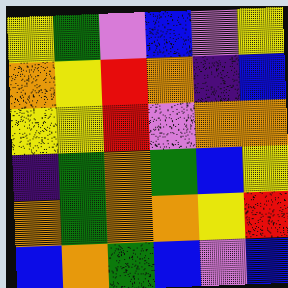[["yellow", "green", "violet", "blue", "violet", "yellow"], ["orange", "yellow", "red", "orange", "indigo", "blue"], ["yellow", "yellow", "red", "violet", "orange", "orange"], ["indigo", "green", "orange", "green", "blue", "yellow"], ["orange", "green", "orange", "orange", "yellow", "red"], ["blue", "orange", "green", "blue", "violet", "blue"]]